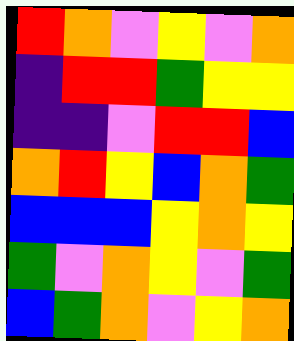[["red", "orange", "violet", "yellow", "violet", "orange"], ["indigo", "red", "red", "green", "yellow", "yellow"], ["indigo", "indigo", "violet", "red", "red", "blue"], ["orange", "red", "yellow", "blue", "orange", "green"], ["blue", "blue", "blue", "yellow", "orange", "yellow"], ["green", "violet", "orange", "yellow", "violet", "green"], ["blue", "green", "orange", "violet", "yellow", "orange"]]